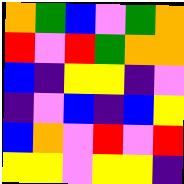[["orange", "green", "blue", "violet", "green", "orange"], ["red", "violet", "red", "green", "orange", "orange"], ["blue", "indigo", "yellow", "yellow", "indigo", "violet"], ["indigo", "violet", "blue", "indigo", "blue", "yellow"], ["blue", "orange", "violet", "red", "violet", "red"], ["yellow", "yellow", "violet", "yellow", "yellow", "indigo"]]